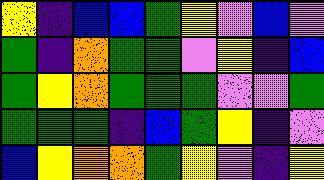[["yellow", "indigo", "blue", "blue", "green", "yellow", "violet", "blue", "violet"], ["green", "indigo", "orange", "green", "green", "violet", "yellow", "indigo", "blue"], ["green", "yellow", "orange", "green", "green", "green", "violet", "violet", "green"], ["green", "green", "green", "indigo", "blue", "green", "yellow", "indigo", "violet"], ["blue", "yellow", "orange", "orange", "green", "yellow", "violet", "indigo", "yellow"]]